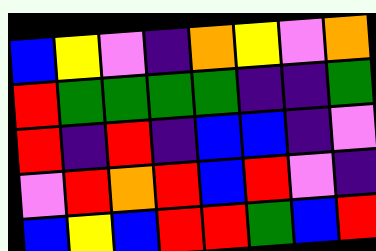[["blue", "yellow", "violet", "indigo", "orange", "yellow", "violet", "orange"], ["red", "green", "green", "green", "green", "indigo", "indigo", "green"], ["red", "indigo", "red", "indigo", "blue", "blue", "indigo", "violet"], ["violet", "red", "orange", "red", "blue", "red", "violet", "indigo"], ["blue", "yellow", "blue", "red", "red", "green", "blue", "red"]]